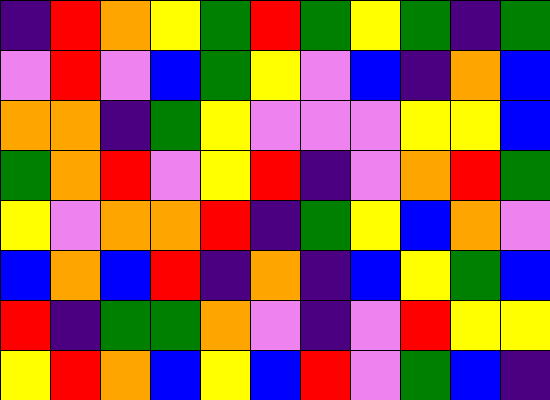[["indigo", "red", "orange", "yellow", "green", "red", "green", "yellow", "green", "indigo", "green"], ["violet", "red", "violet", "blue", "green", "yellow", "violet", "blue", "indigo", "orange", "blue"], ["orange", "orange", "indigo", "green", "yellow", "violet", "violet", "violet", "yellow", "yellow", "blue"], ["green", "orange", "red", "violet", "yellow", "red", "indigo", "violet", "orange", "red", "green"], ["yellow", "violet", "orange", "orange", "red", "indigo", "green", "yellow", "blue", "orange", "violet"], ["blue", "orange", "blue", "red", "indigo", "orange", "indigo", "blue", "yellow", "green", "blue"], ["red", "indigo", "green", "green", "orange", "violet", "indigo", "violet", "red", "yellow", "yellow"], ["yellow", "red", "orange", "blue", "yellow", "blue", "red", "violet", "green", "blue", "indigo"]]